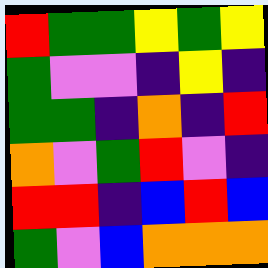[["red", "green", "green", "yellow", "green", "yellow"], ["green", "violet", "violet", "indigo", "yellow", "indigo"], ["green", "green", "indigo", "orange", "indigo", "red"], ["orange", "violet", "green", "red", "violet", "indigo"], ["red", "red", "indigo", "blue", "red", "blue"], ["green", "violet", "blue", "orange", "orange", "orange"]]